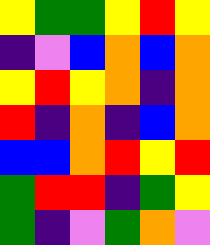[["yellow", "green", "green", "yellow", "red", "yellow"], ["indigo", "violet", "blue", "orange", "blue", "orange"], ["yellow", "red", "yellow", "orange", "indigo", "orange"], ["red", "indigo", "orange", "indigo", "blue", "orange"], ["blue", "blue", "orange", "red", "yellow", "red"], ["green", "red", "red", "indigo", "green", "yellow"], ["green", "indigo", "violet", "green", "orange", "violet"]]